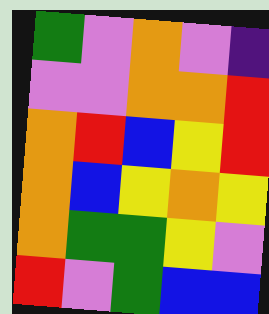[["green", "violet", "orange", "violet", "indigo"], ["violet", "violet", "orange", "orange", "red"], ["orange", "red", "blue", "yellow", "red"], ["orange", "blue", "yellow", "orange", "yellow"], ["orange", "green", "green", "yellow", "violet"], ["red", "violet", "green", "blue", "blue"]]